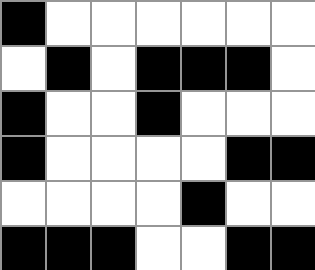[["black", "white", "white", "white", "white", "white", "white"], ["white", "black", "white", "black", "black", "black", "white"], ["black", "white", "white", "black", "white", "white", "white"], ["black", "white", "white", "white", "white", "black", "black"], ["white", "white", "white", "white", "black", "white", "white"], ["black", "black", "black", "white", "white", "black", "black"]]